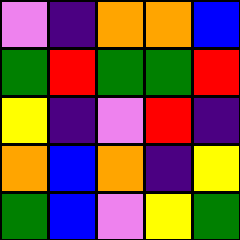[["violet", "indigo", "orange", "orange", "blue"], ["green", "red", "green", "green", "red"], ["yellow", "indigo", "violet", "red", "indigo"], ["orange", "blue", "orange", "indigo", "yellow"], ["green", "blue", "violet", "yellow", "green"]]